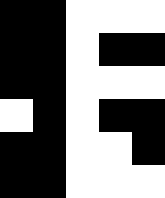[["black", "black", "white", "white", "white"], ["black", "black", "white", "black", "black"], ["black", "black", "white", "white", "white"], ["white", "black", "white", "black", "black"], ["black", "black", "white", "white", "black"], ["black", "black", "white", "white", "white"]]